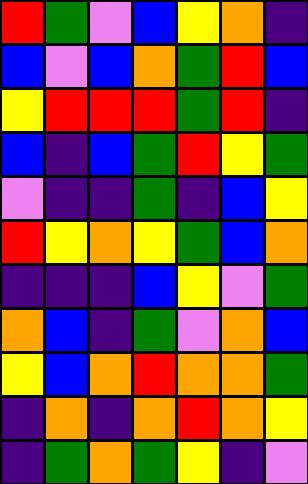[["red", "green", "violet", "blue", "yellow", "orange", "indigo"], ["blue", "violet", "blue", "orange", "green", "red", "blue"], ["yellow", "red", "red", "red", "green", "red", "indigo"], ["blue", "indigo", "blue", "green", "red", "yellow", "green"], ["violet", "indigo", "indigo", "green", "indigo", "blue", "yellow"], ["red", "yellow", "orange", "yellow", "green", "blue", "orange"], ["indigo", "indigo", "indigo", "blue", "yellow", "violet", "green"], ["orange", "blue", "indigo", "green", "violet", "orange", "blue"], ["yellow", "blue", "orange", "red", "orange", "orange", "green"], ["indigo", "orange", "indigo", "orange", "red", "orange", "yellow"], ["indigo", "green", "orange", "green", "yellow", "indigo", "violet"]]